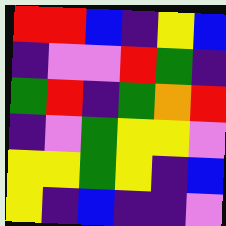[["red", "red", "blue", "indigo", "yellow", "blue"], ["indigo", "violet", "violet", "red", "green", "indigo"], ["green", "red", "indigo", "green", "orange", "red"], ["indigo", "violet", "green", "yellow", "yellow", "violet"], ["yellow", "yellow", "green", "yellow", "indigo", "blue"], ["yellow", "indigo", "blue", "indigo", "indigo", "violet"]]